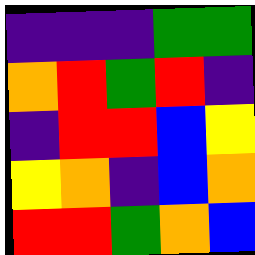[["indigo", "indigo", "indigo", "green", "green"], ["orange", "red", "green", "red", "indigo"], ["indigo", "red", "red", "blue", "yellow"], ["yellow", "orange", "indigo", "blue", "orange"], ["red", "red", "green", "orange", "blue"]]